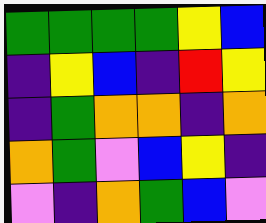[["green", "green", "green", "green", "yellow", "blue"], ["indigo", "yellow", "blue", "indigo", "red", "yellow"], ["indigo", "green", "orange", "orange", "indigo", "orange"], ["orange", "green", "violet", "blue", "yellow", "indigo"], ["violet", "indigo", "orange", "green", "blue", "violet"]]